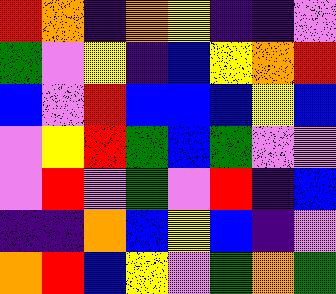[["red", "orange", "indigo", "orange", "yellow", "indigo", "indigo", "violet"], ["green", "violet", "yellow", "indigo", "blue", "yellow", "orange", "red"], ["blue", "violet", "red", "blue", "blue", "blue", "yellow", "blue"], ["violet", "yellow", "red", "green", "blue", "green", "violet", "violet"], ["violet", "red", "violet", "green", "violet", "red", "indigo", "blue"], ["indigo", "indigo", "orange", "blue", "yellow", "blue", "indigo", "violet"], ["orange", "red", "blue", "yellow", "violet", "green", "orange", "green"]]